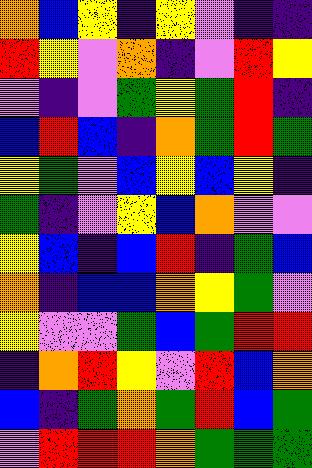[["orange", "blue", "yellow", "indigo", "yellow", "violet", "indigo", "indigo"], ["red", "yellow", "violet", "orange", "indigo", "violet", "red", "yellow"], ["violet", "indigo", "violet", "green", "yellow", "green", "red", "indigo"], ["blue", "red", "blue", "indigo", "orange", "green", "red", "green"], ["yellow", "green", "violet", "blue", "yellow", "blue", "yellow", "indigo"], ["green", "indigo", "violet", "yellow", "blue", "orange", "violet", "violet"], ["yellow", "blue", "indigo", "blue", "red", "indigo", "green", "blue"], ["orange", "indigo", "blue", "blue", "orange", "yellow", "green", "violet"], ["yellow", "violet", "violet", "green", "blue", "green", "red", "red"], ["indigo", "orange", "red", "yellow", "violet", "red", "blue", "orange"], ["blue", "indigo", "green", "orange", "green", "red", "blue", "green"], ["violet", "red", "red", "red", "orange", "green", "green", "green"]]